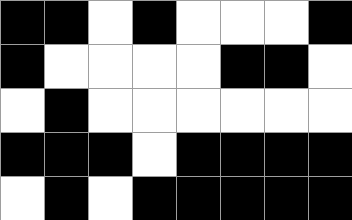[["black", "black", "white", "black", "white", "white", "white", "black"], ["black", "white", "white", "white", "white", "black", "black", "white"], ["white", "black", "white", "white", "white", "white", "white", "white"], ["black", "black", "black", "white", "black", "black", "black", "black"], ["white", "black", "white", "black", "black", "black", "black", "black"]]